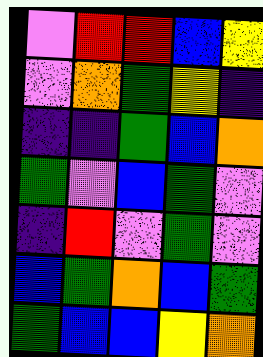[["violet", "red", "red", "blue", "yellow"], ["violet", "orange", "green", "yellow", "indigo"], ["indigo", "indigo", "green", "blue", "orange"], ["green", "violet", "blue", "green", "violet"], ["indigo", "red", "violet", "green", "violet"], ["blue", "green", "orange", "blue", "green"], ["green", "blue", "blue", "yellow", "orange"]]